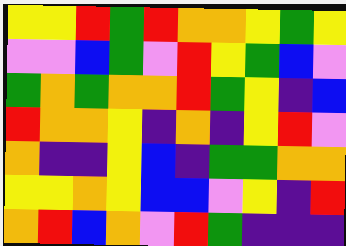[["yellow", "yellow", "red", "green", "red", "orange", "orange", "yellow", "green", "yellow"], ["violet", "violet", "blue", "green", "violet", "red", "yellow", "green", "blue", "violet"], ["green", "orange", "green", "orange", "orange", "red", "green", "yellow", "indigo", "blue"], ["red", "orange", "orange", "yellow", "indigo", "orange", "indigo", "yellow", "red", "violet"], ["orange", "indigo", "indigo", "yellow", "blue", "indigo", "green", "green", "orange", "orange"], ["yellow", "yellow", "orange", "yellow", "blue", "blue", "violet", "yellow", "indigo", "red"], ["orange", "red", "blue", "orange", "violet", "red", "green", "indigo", "indigo", "indigo"]]